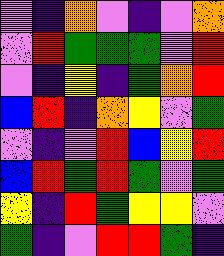[["violet", "indigo", "orange", "violet", "indigo", "violet", "orange"], ["violet", "red", "green", "green", "green", "violet", "red"], ["violet", "indigo", "yellow", "indigo", "green", "orange", "red"], ["blue", "red", "indigo", "orange", "yellow", "violet", "green"], ["violet", "indigo", "violet", "red", "blue", "yellow", "red"], ["blue", "red", "green", "red", "green", "violet", "green"], ["yellow", "indigo", "red", "green", "yellow", "yellow", "violet"], ["green", "indigo", "violet", "red", "red", "green", "indigo"]]